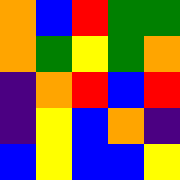[["orange", "blue", "red", "green", "green"], ["orange", "green", "yellow", "green", "orange"], ["indigo", "orange", "red", "blue", "red"], ["indigo", "yellow", "blue", "orange", "indigo"], ["blue", "yellow", "blue", "blue", "yellow"]]